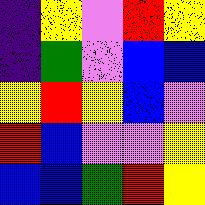[["indigo", "yellow", "violet", "red", "yellow"], ["indigo", "green", "violet", "blue", "blue"], ["yellow", "red", "yellow", "blue", "violet"], ["red", "blue", "violet", "violet", "yellow"], ["blue", "blue", "green", "red", "yellow"]]